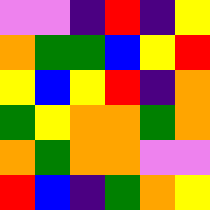[["violet", "violet", "indigo", "red", "indigo", "yellow"], ["orange", "green", "green", "blue", "yellow", "red"], ["yellow", "blue", "yellow", "red", "indigo", "orange"], ["green", "yellow", "orange", "orange", "green", "orange"], ["orange", "green", "orange", "orange", "violet", "violet"], ["red", "blue", "indigo", "green", "orange", "yellow"]]